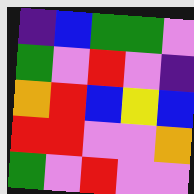[["indigo", "blue", "green", "green", "violet"], ["green", "violet", "red", "violet", "indigo"], ["orange", "red", "blue", "yellow", "blue"], ["red", "red", "violet", "violet", "orange"], ["green", "violet", "red", "violet", "violet"]]